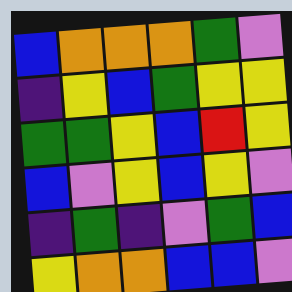[["blue", "orange", "orange", "orange", "green", "violet"], ["indigo", "yellow", "blue", "green", "yellow", "yellow"], ["green", "green", "yellow", "blue", "red", "yellow"], ["blue", "violet", "yellow", "blue", "yellow", "violet"], ["indigo", "green", "indigo", "violet", "green", "blue"], ["yellow", "orange", "orange", "blue", "blue", "violet"]]